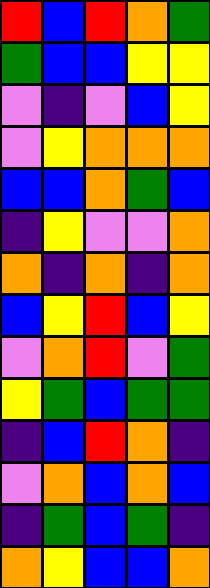[["red", "blue", "red", "orange", "green"], ["green", "blue", "blue", "yellow", "yellow"], ["violet", "indigo", "violet", "blue", "yellow"], ["violet", "yellow", "orange", "orange", "orange"], ["blue", "blue", "orange", "green", "blue"], ["indigo", "yellow", "violet", "violet", "orange"], ["orange", "indigo", "orange", "indigo", "orange"], ["blue", "yellow", "red", "blue", "yellow"], ["violet", "orange", "red", "violet", "green"], ["yellow", "green", "blue", "green", "green"], ["indigo", "blue", "red", "orange", "indigo"], ["violet", "orange", "blue", "orange", "blue"], ["indigo", "green", "blue", "green", "indigo"], ["orange", "yellow", "blue", "blue", "orange"]]